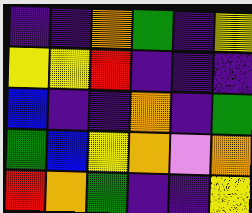[["indigo", "indigo", "orange", "green", "indigo", "yellow"], ["yellow", "yellow", "red", "indigo", "indigo", "indigo"], ["blue", "indigo", "indigo", "orange", "indigo", "green"], ["green", "blue", "yellow", "orange", "violet", "orange"], ["red", "orange", "green", "indigo", "indigo", "yellow"]]